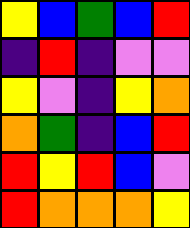[["yellow", "blue", "green", "blue", "red"], ["indigo", "red", "indigo", "violet", "violet"], ["yellow", "violet", "indigo", "yellow", "orange"], ["orange", "green", "indigo", "blue", "red"], ["red", "yellow", "red", "blue", "violet"], ["red", "orange", "orange", "orange", "yellow"]]